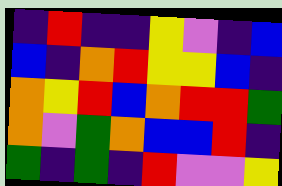[["indigo", "red", "indigo", "indigo", "yellow", "violet", "indigo", "blue"], ["blue", "indigo", "orange", "red", "yellow", "yellow", "blue", "indigo"], ["orange", "yellow", "red", "blue", "orange", "red", "red", "green"], ["orange", "violet", "green", "orange", "blue", "blue", "red", "indigo"], ["green", "indigo", "green", "indigo", "red", "violet", "violet", "yellow"]]